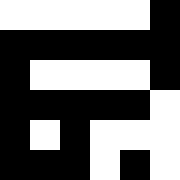[["white", "white", "white", "white", "white", "black"], ["black", "black", "black", "black", "black", "black"], ["black", "white", "white", "white", "white", "black"], ["black", "black", "black", "black", "black", "white"], ["black", "white", "black", "white", "white", "white"], ["black", "black", "black", "white", "black", "white"]]